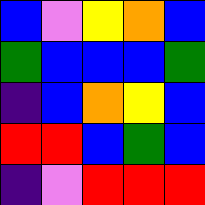[["blue", "violet", "yellow", "orange", "blue"], ["green", "blue", "blue", "blue", "green"], ["indigo", "blue", "orange", "yellow", "blue"], ["red", "red", "blue", "green", "blue"], ["indigo", "violet", "red", "red", "red"]]